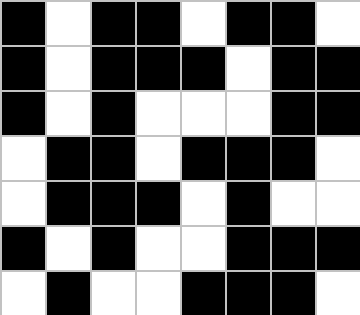[["black", "white", "black", "black", "white", "black", "black", "white"], ["black", "white", "black", "black", "black", "white", "black", "black"], ["black", "white", "black", "white", "white", "white", "black", "black"], ["white", "black", "black", "white", "black", "black", "black", "white"], ["white", "black", "black", "black", "white", "black", "white", "white"], ["black", "white", "black", "white", "white", "black", "black", "black"], ["white", "black", "white", "white", "black", "black", "black", "white"]]